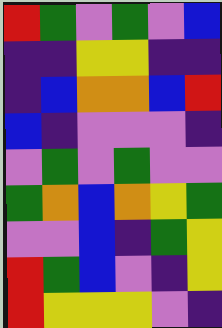[["red", "green", "violet", "green", "violet", "blue"], ["indigo", "indigo", "yellow", "yellow", "indigo", "indigo"], ["indigo", "blue", "orange", "orange", "blue", "red"], ["blue", "indigo", "violet", "violet", "violet", "indigo"], ["violet", "green", "violet", "green", "violet", "violet"], ["green", "orange", "blue", "orange", "yellow", "green"], ["violet", "violet", "blue", "indigo", "green", "yellow"], ["red", "green", "blue", "violet", "indigo", "yellow"], ["red", "yellow", "yellow", "yellow", "violet", "indigo"]]